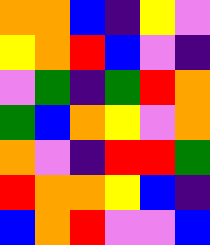[["orange", "orange", "blue", "indigo", "yellow", "violet"], ["yellow", "orange", "red", "blue", "violet", "indigo"], ["violet", "green", "indigo", "green", "red", "orange"], ["green", "blue", "orange", "yellow", "violet", "orange"], ["orange", "violet", "indigo", "red", "red", "green"], ["red", "orange", "orange", "yellow", "blue", "indigo"], ["blue", "orange", "red", "violet", "violet", "blue"]]